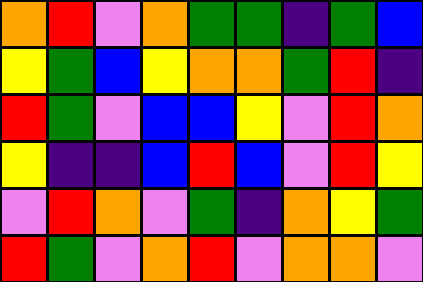[["orange", "red", "violet", "orange", "green", "green", "indigo", "green", "blue"], ["yellow", "green", "blue", "yellow", "orange", "orange", "green", "red", "indigo"], ["red", "green", "violet", "blue", "blue", "yellow", "violet", "red", "orange"], ["yellow", "indigo", "indigo", "blue", "red", "blue", "violet", "red", "yellow"], ["violet", "red", "orange", "violet", "green", "indigo", "orange", "yellow", "green"], ["red", "green", "violet", "orange", "red", "violet", "orange", "orange", "violet"]]